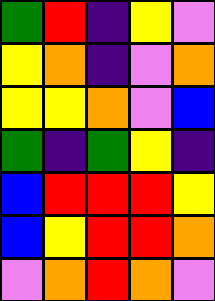[["green", "red", "indigo", "yellow", "violet"], ["yellow", "orange", "indigo", "violet", "orange"], ["yellow", "yellow", "orange", "violet", "blue"], ["green", "indigo", "green", "yellow", "indigo"], ["blue", "red", "red", "red", "yellow"], ["blue", "yellow", "red", "red", "orange"], ["violet", "orange", "red", "orange", "violet"]]